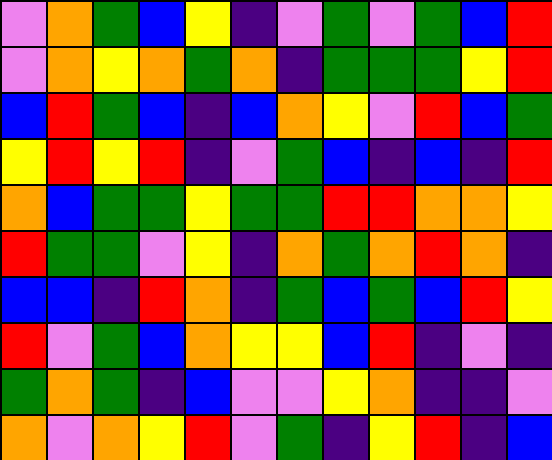[["violet", "orange", "green", "blue", "yellow", "indigo", "violet", "green", "violet", "green", "blue", "red"], ["violet", "orange", "yellow", "orange", "green", "orange", "indigo", "green", "green", "green", "yellow", "red"], ["blue", "red", "green", "blue", "indigo", "blue", "orange", "yellow", "violet", "red", "blue", "green"], ["yellow", "red", "yellow", "red", "indigo", "violet", "green", "blue", "indigo", "blue", "indigo", "red"], ["orange", "blue", "green", "green", "yellow", "green", "green", "red", "red", "orange", "orange", "yellow"], ["red", "green", "green", "violet", "yellow", "indigo", "orange", "green", "orange", "red", "orange", "indigo"], ["blue", "blue", "indigo", "red", "orange", "indigo", "green", "blue", "green", "blue", "red", "yellow"], ["red", "violet", "green", "blue", "orange", "yellow", "yellow", "blue", "red", "indigo", "violet", "indigo"], ["green", "orange", "green", "indigo", "blue", "violet", "violet", "yellow", "orange", "indigo", "indigo", "violet"], ["orange", "violet", "orange", "yellow", "red", "violet", "green", "indigo", "yellow", "red", "indigo", "blue"]]